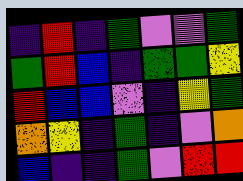[["indigo", "red", "indigo", "green", "violet", "violet", "green"], ["green", "red", "blue", "indigo", "green", "green", "yellow"], ["red", "blue", "blue", "violet", "indigo", "yellow", "green"], ["orange", "yellow", "indigo", "green", "indigo", "violet", "orange"], ["blue", "indigo", "indigo", "green", "violet", "red", "red"]]